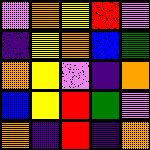[["violet", "orange", "yellow", "red", "violet"], ["indigo", "yellow", "orange", "blue", "green"], ["orange", "yellow", "violet", "indigo", "orange"], ["blue", "yellow", "red", "green", "violet"], ["orange", "indigo", "red", "indigo", "orange"]]